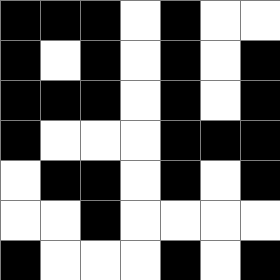[["black", "black", "black", "white", "black", "white", "white"], ["black", "white", "black", "white", "black", "white", "black"], ["black", "black", "black", "white", "black", "white", "black"], ["black", "white", "white", "white", "black", "black", "black"], ["white", "black", "black", "white", "black", "white", "black"], ["white", "white", "black", "white", "white", "white", "white"], ["black", "white", "white", "white", "black", "white", "black"]]